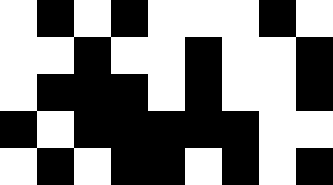[["white", "black", "white", "black", "white", "white", "white", "black", "white"], ["white", "white", "black", "white", "white", "black", "white", "white", "black"], ["white", "black", "black", "black", "white", "black", "white", "white", "black"], ["black", "white", "black", "black", "black", "black", "black", "white", "white"], ["white", "black", "white", "black", "black", "white", "black", "white", "black"]]